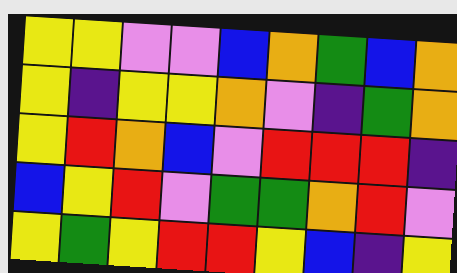[["yellow", "yellow", "violet", "violet", "blue", "orange", "green", "blue", "orange"], ["yellow", "indigo", "yellow", "yellow", "orange", "violet", "indigo", "green", "orange"], ["yellow", "red", "orange", "blue", "violet", "red", "red", "red", "indigo"], ["blue", "yellow", "red", "violet", "green", "green", "orange", "red", "violet"], ["yellow", "green", "yellow", "red", "red", "yellow", "blue", "indigo", "yellow"]]